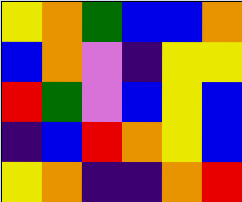[["yellow", "orange", "green", "blue", "blue", "orange"], ["blue", "orange", "violet", "indigo", "yellow", "yellow"], ["red", "green", "violet", "blue", "yellow", "blue"], ["indigo", "blue", "red", "orange", "yellow", "blue"], ["yellow", "orange", "indigo", "indigo", "orange", "red"]]